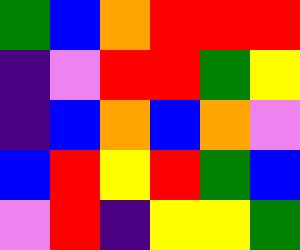[["green", "blue", "orange", "red", "red", "red"], ["indigo", "violet", "red", "red", "green", "yellow"], ["indigo", "blue", "orange", "blue", "orange", "violet"], ["blue", "red", "yellow", "red", "green", "blue"], ["violet", "red", "indigo", "yellow", "yellow", "green"]]